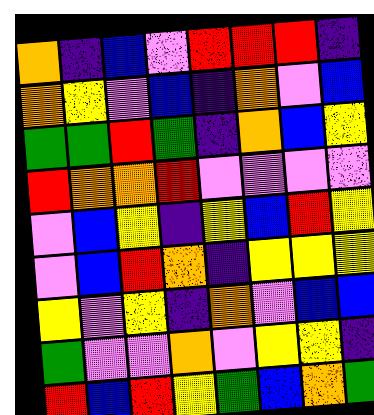[["orange", "indigo", "blue", "violet", "red", "red", "red", "indigo"], ["orange", "yellow", "violet", "blue", "indigo", "orange", "violet", "blue"], ["green", "green", "red", "green", "indigo", "orange", "blue", "yellow"], ["red", "orange", "orange", "red", "violet", "violet", "violet", "violet"], ["violet", "blue", "yellow", "indigo", "yellow", "blue", "red", "yellow"], ["violet", "blue", "red", "orange", "indigo", "yellow", "yellow", "yellow"], ["yellow", "violet", "yellow", "indigo", "orange", "violet", "blue", "blue"], ["green", "violet", "violet", "orange", "violet", "yellow", "yellow", "indigo"], ["red", "blue", "red", "yellow", "green", "blue", "orange", "green"]]